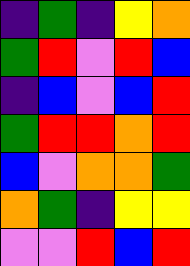[["indigo", "green", "indigo", "yellow", "orange"], ["green", "red", "violet", "red", "blue"], ["indigo", "blue", "violet", "blue", "red"], ["green", "red", "red", "orange", "red"], ["blue", "violet", "orange", "orange", "green"], ["orange", "green", "indigo", "yellow", "yellow"], ["violet", "violet", "red", "blue", "red"]]